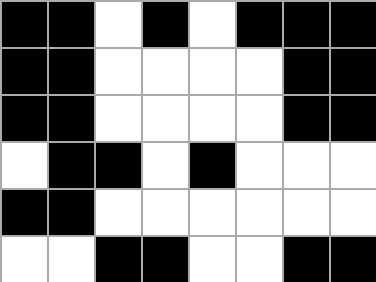[["black", "black", "white", "black", "white", "black", "black", "black"], ["black", "black", "white", "white", "white", "white", "black", "black"], ["black", "black", "white", "white", "white", "white", "black", "black"], ["white", "black", "black", "white", "black", "white", "white", "white"], ["black", "black", "white", "white", "white", "white", "white", "white"], ["white", "white", "black", "black", "white", "white", "black", "black"]]